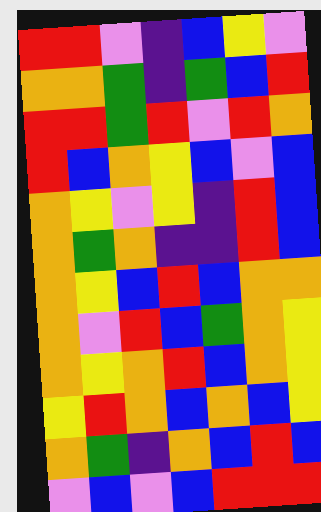[["red", "red", "violet", "indigo", "blue", "yellow", "violet"], ["orange", "orange", "green", "indigo", "green", "blue", "red"], ["red", "red", "green", "red", "violet", "red", "orange"], ["red", "blue", "orange", "yellow", "blue", "violet", "blue"], ["orange", "yellow", "violet", "yellow", "indigo", "red", "blue"], ["orange", "green", "orange", "indigo", "indigo", "red", "blue"], ["orange", "yellow", "blue", "red", "blue", "orange", "orange"], ["orange", "violet", "red", "blue", "green", "orange", "yellow"], ["orange", "yellow", "orange", "red", "blue", "orange", "yellow"], ["yellow", "red", "orange", "blue", "orange", "blue", "yellow"], ["orange", "green", "indigo", "orange", "blue", "red", "blue"], ["violet", "blue", "violet", "blue", "red", "red", "red"]]